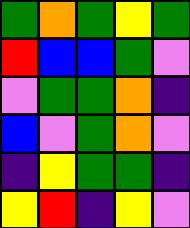[["green", "orange", "green", "yellow", "green"], ["red", "blue", "blue", "green", "violet"], ["violet", "green", "green", "orange", "indigo"], ["blue", "violet", "green", "orange", "violet"], ["indigo", "yellow", "green", "green", "indigo"], ["yellow", "red", "indigo", "yellow", "violet"]]